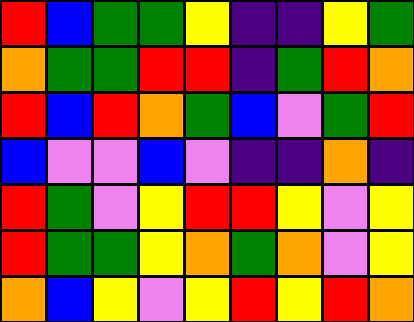[["red", "blue", "green", "green", "yellow", "indigo", "indigo", "yellow", "green"], ["orange", "green", "green", "red", "red", "indigo", "green", "red", "orange"], ["red", "blue", "red", "orange", "green", "blue", "violet", "green", "red"], ["blue", "violet", "violet", "blue", "violet", "indigo", "indigo", "orange", "indigo"], ["red", "green", "violet", "yellow", "red", "red", "yellow", "violet", "yellow"], ["red", "green", "green", "yellow", "orange", "green", "orange", "violet", "yellow"], ["orange", "blue", "yellow", "violet", "yellow", "red", "yellow", "red", "orange"]]